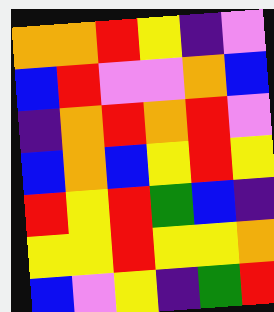[["orange", "orange", "red", "yellow", "indigo", "violet"], ["blue", "red", "violet", "violet", "orange", "blue"], ["indigo", "orange", "red", "orange", "red", "violet"], ["blue", "orange", "blue", "yellow", "red", "yellow"], ["red", "yellow", "red", "green", "blue", "indigo"], ["yellow", "yellow", "red", "yellow", "yellow", "orange"], ["blue", "violet", "yellow", "indigo", "green", "red"]]